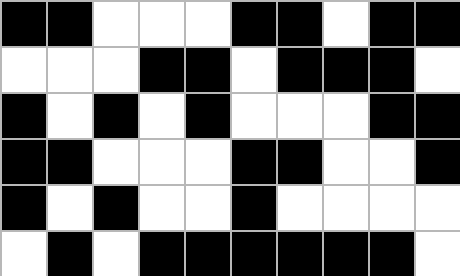[["black", "black", "white", "white", "white", "black", "black", "white", "black", "black"], ["white", "white", "white", "black", "black", "white", "black", "black", "black", "white"], ["black", "white", "black", "white", "black", "white", "white", "white", "black", "black"], ["black", "black", "white", "white", "white", "black", "black", "white", "white", "black"], ["black", "white", "black", "white", "white", "black", "white", "white", "white", "white"], ["white", "black", "white", "black", "black", "black", "black", "black", "black", "white"]]